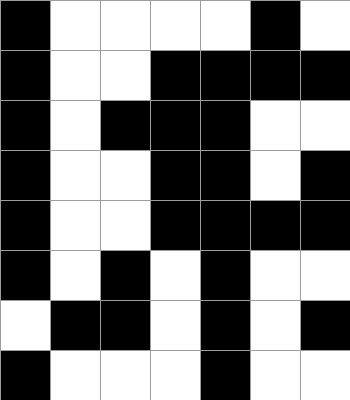[["black", "white", "white", "white", "white", "black", "white"], ["black", "white", "white", "black", "black", "black", "black"], ["black", "white", "black", "black", "black", "white", "white"], ["black", "white", "white", "black", "black", "white", "black"], ["black", "white", "white", "black", "black", "black", "black"], ["black", "white", "black", "white", "black", "white", "white"], ["white", "black", "black", "white", "black", "white", "black"], ["black", "white", "white", "white", "black", "white", "white"]]